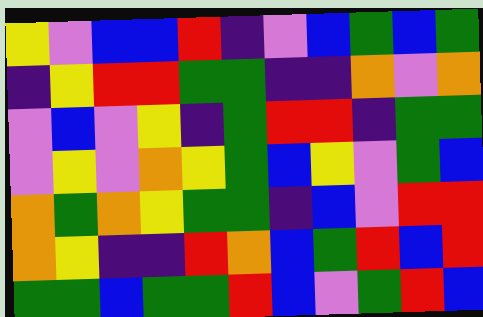[["yellow", "violet", "blue", "blue", "red", "indigo", "violet", "blue", "green", "blue", "green"], ["indigo", "yellow", "red", "red", "green", "green", "indigo", "indigo", "orange", "violet", "orange"], ["violet", "blue", "violet", "yellow", "indigo", "green", "red", "red", "indigo", "green", "green"], ["violet", "yellow", "violet", "orange", "yellow", "green", "blue", "yellow", "violet", "green", "blue"], ["orange", "green", "orange", "yellow", "green", "green", "indigo", "blue", "violet", "red", "red"], ["orange", "yellow", "indigo", "indigo", "red", "orange", "blue", "green", "red", "blue", "red"], ["green", "green", "blue", "green", "green", "red", "blue", "violet", "green", "red", "blue"]]